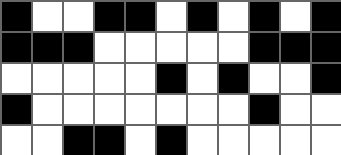[["black", "white", "white", "black", "black", "white", "black", "white", "black", "white", "black"], ["black", "black", "black", "white", "white", "white", "white", "white", "black", "black", "black"], ["white", "white", "white", "white", "white", "black", "white", "black", "white", "white", "black"], ["black", "white", "white", "white", "white", "white", "white", "white", "black", "white", "white"], ["white", "white", "black", "black", "white", "black", "white", "white", "white", "white", "white"]]